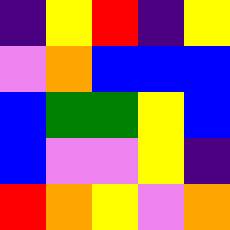[["indigo", "yellow", "red", "indigo", "yellow"], ["violet", "orange", "blue", "blue", "blue"], ["blue", "green", "green", "yellow", "blue"], ["blue", "violet", "violet", "yellow", "indigo"], ["red", "orange", "yellow", "violet", "orange"]]